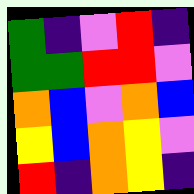[["green", "indigo", "violet", "red", "indigo"], ["green", "green", "red", "red", "violet"], ["orange", "blue", "violet", "orange", "blue"], ["yellow", "blue", "orange", "yellow", "violet"], ["red", "indigo", "orange", "yellow", "indigo"]]